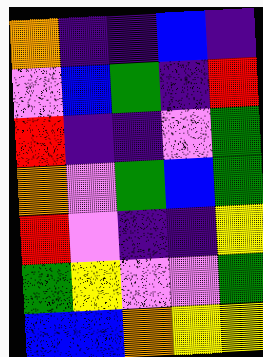[["orange", "indigo", "indigo", "blue", "indigo"], ["violet", "blue", "green", "indigo", "red"], ["red", "indigo", "indigo", "violet", "green"], ["orange", "violet", "green", "blue", "green"], ["red", "violet", "indigo", "indigo", "yellow"], ["green", "yellow", "violet", "violet", "green"], ["blue", "blue", "orange", "yellow", "yellow"]]